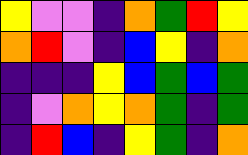[["yellow", "violet", "violet", "indigo", "orange", "green", "red", "yellow"], ["orange", "red", "violet", "indigo", "blue", "yellow", "indigo", "orange"], ["indigo", "indigo", "indigo", "yellow", "blue", "green", "blue", "green"], ["indigo", "violet", "orange", "yellow", "orange", "green", "indigo", "green"], ["indigo", "red", "blue", "indigo", "yellow", "green", "indigo", "orange"]]